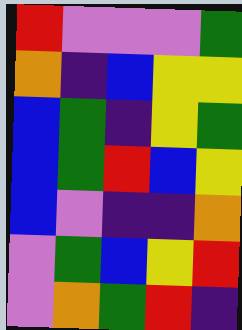[["red", "violet", "violet", "violet", "green"], ["orange", "indigo", "blue", "yellow", "yellow"], ["blue", "green", "indigo", "yellow", "green"], ["blue", "green", "red", "blue", "yellow"], ["blue", "violet", "indigo", "indigo", "orange"], ["violet", "green", "blue", "yellow", "red"], ["violet", "orange", "green", "red", "indigo"]]